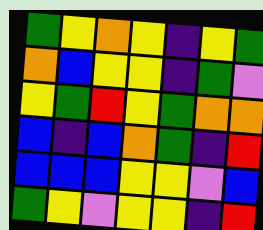[["green", "yellow", "orange", "yellow", "indigo", "yellow", "green"], ["orange", "blue", "yellow", "yellow", "indigo", "green", "violet"], ["yellow", "green", "red", "yellow", "green", "orange", "orange"], ["blue", "indigo", "blue", "orange", "green", "indigo", "red"], ["blue", "blue", "blue", "yellow", "yellow", "violet", "blue"], ["green", "yellow", "violet", "yellow", "yellow", "indigo", "red"]]